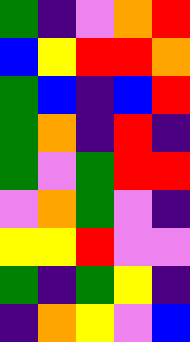[["green", "indigo", "violet", "orange", "red"], ["blue", "yellow", "red", "red", "orange"], ["green", "blue", "indigo", "blue", "red"], ["green", "orange", "indigo", "red", "indigo"], ["green", "violet", "green", "red", "red"], ["violet", "orange", "green", "violet", "indigo"], ["yellow", "yellow", "red", "violet", "violet"], ["green", "indigo", "green", "yellow", "indigo"], ["indigo", "orange", "yellow", "violet", "blue"]]